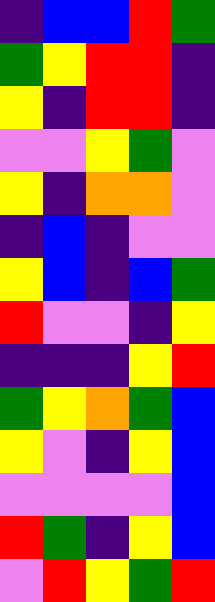[["indigo", "blue", "blue", "red", "green"], ["green", "yellow", "red", "red", "indigo"], ["yellow", "indigo", "red", "red", "indigo"], ["violet", "violet", "yellow", "green", "violet"], ["yellow", "indigo", "orange", "orange", "violet"], ["indigo", "blue", "indigo", "violet", "violet"], ["yellow", "blue", "indigo", "blue", "green"], ["red", "violet", "violet", "indigo", "yellow"], ["indigo", "indigo", "indigo", "yellow", "red"], ["green", "yellow", "orange", "green", "blue"], ["yellow", "violet", "indigo", "yellow", "blue"], ["violet", "violet", "violet", "violet", "blue"], ["red", "green", "indigo", "yellow", "blue"], ["violet", "red", "yellow", "green", "red"]]